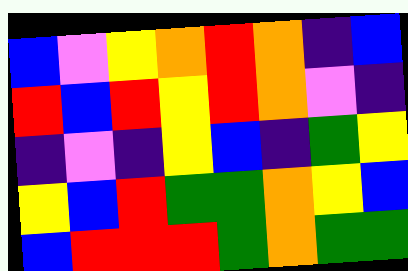[["blue", "violet", "yellow", "orange", "red", "orange", "indigo", "blue"], ["red", "blue", "red", "yellow", "red", "orange", "violet", "indigo"], ["indigo", "violet", "indigo", "yellow", "blue", "indigo", "green", "yellow"], ["yellow", "blue", "red", "green", "green", "orange", "yellow", "blue"], ["blue", "red", "red", "red", "green", "orange", "green", "green"]]